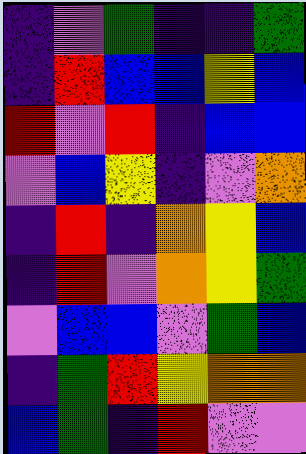[["indigo", "violet", "green", "indigo", "indigo", "green"], ["indigo", "red", "blue", "blue", "yellow", "blue"], ["red", "violet", "red", "indigo", "blue", "blue"], ["violet", "blue", "yellow", "indigo", "violet", "orange"], ["indigo", "red", "indigo", "orange", "yellow", "blue"], ["indigo", "red", "violet", "orange", "yellow", "green"], ["violet", "blue", "blue", "violet", "green", "blue"], ["indigo", "green", "red", "yellow", "orange", "orange"], ["blue", "green", "indigo", "red", "violet", "violet"]]